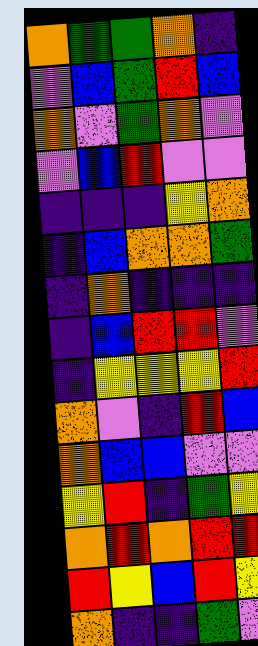[["orange", "green", "green", "orange", "indigo"], ["violet", "blue", "green", "red", "blue"], ["orange", "violet", "green", "orange", "violet"], ["violet", "blue", "red", "violet", "violet"], ["indigo", "indigo", "indigo", "yellow", "orange"], ["indigo", "blue", "orange", "orange", "green"], ["indigo", "orange", "indigo", "indigo", "indigo"], ["indigo", "blue", "red", "red", "violet"], ["indigo", "yellow", "yellow", "yellow", "red"], ["orange", "violet", "indigo", "red", "blue"], ["orange", "blue", "blue", "violet", "violet"], ["yellow", "red", "indigo", "green", "yellow"], ["orange", "red", "orange", "red", "red"], ["red", "yellow", "blue", "red", "yellow"], ["orange", "indigo", "indigo", "green", "violet"]]